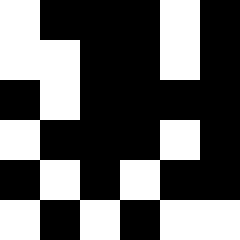[["white", "black", "black", "black", "white", "black"], ["white", "white", "black", "black", "white", "black"], ["black", "white", "black", "black", "black", "black"], ["white", "black", "black", "black", "white", "black"], ["black", "white", "black", "white", "black", "black"], ["white", "black", "white", "black", "white", "white"]]